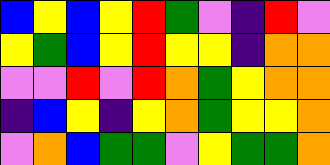[["blue", "yellow", "blue", "yellow", "red", "green", "violet", "indigo", "red", "violet"], ["yellow", "green", "blue", "yellow", "red", "yellow", "yellow", "indigo", "orange", "orange"], ["violet", "violet", "red", "violet", "red", "orange", "green", "yellow", "orange", "orange"], ["indigo", "blue", "yellow", "indigo", "yellow", "orange", "green", "yellow", "yellow", "orange"], ["violet", "orange", "blue", "green", "green", "violet", "yellow", "green", "green", "orange"]]